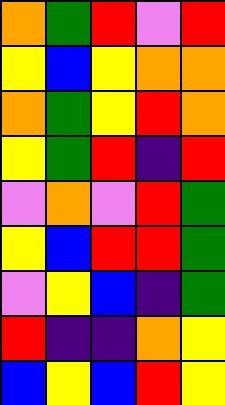[["orange", "green", "red", "violet", "red"], ["yellow", "blue", "yellow", "orange", "orange"], ["orange", "green", "yellow", "red", "orange"], ["yellow", "green", "red", "indigo", "red"], ["violet", "orange", "violet", "red", "green"], ["yellow", "blue", "red", "red", "green"], ["violet", "yellow", "blue", "indigo", "green"], ["red", "indigo", "indigo", "orange", "yellow"], ["blue", "yellow", "blue", "red", "yellow"]]